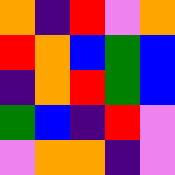[["orange", "indigo", "red", "violet", "orange"], ["red", "orange", "blue", "green", "blue"], ["indigo", "orange", "red", "green", "blue"], ["green", "blue", "indigo", "red", "violet"], ["violet", "orange", "orange", "indigo", "violet"]]